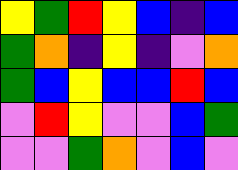[["yellow", "green", "red", "yellow", "blue", "indigo", "blue"], ["green", "orange", "indigo", "yellow", "indigo", "violet", "orange"], ["green", "blue", "yellow", "blue", "blue", "red", "blue"], ["violet", "red", "yellow", "violet", "violet", "blue", "green"], ["violet", "violet", "green", "orange", "violet", "blue", "violet"]]